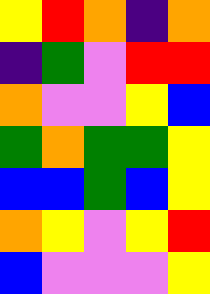[["yellow", "red", "orange", "indigo", "orange"], ["indigo", "green", "violet", "red", "red"], ["orange", "violet", "violet", "yellow", "blue"], ["green", "orange", "green", "green", "yellow"], ["blue", "blue", "green", "blue", "yellow"], ["orange", "yellow", "violet", "yellow", "red"], ["blue", "violet", "violet", "violet", "yellow"]]